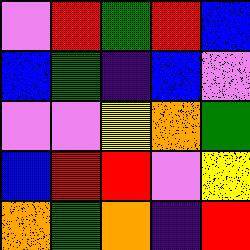[["violet", "red", "green", "red", "blue"], ["blue", "green", "indigo", "blue", "violet"], ["violet", "violet", "yellow", "orange", "green"], ["blue", "red", "red", "violet", "yellow"], ["orange", "green", "orange", "indigo", "red"]]